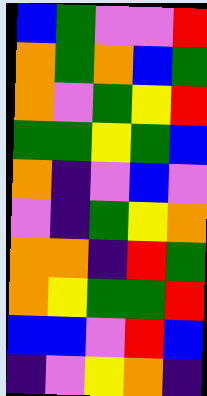[["blue", "green", "violet", "violet", "red"], ["orange", "green", "orange", "blue", "green"], ["orange", "violet", "green", "yellow", "red"], ["green", "green", "yellow", "green", "blue"], ["orange", "indigo", "violet", "blue", "violet"], ["violet", "indigo", "green", "yellow", "orange"], ["orange", "orange", "indigo", "red", "green"], ["orange", "yellow", "green", "green", "red"], ["blue", "blue", "violet", "red", "blue"], ["indigo", "violet", "yellow", "orange", "indigo"]]